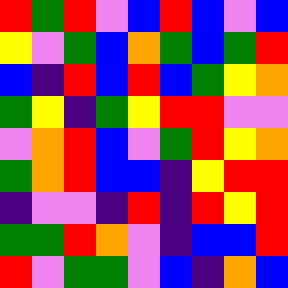[["red", "green", "red", "violet", "blue", "red", "blue", "violet", "blue"], ["yellow", "violet", "green", "blue", "orange", "green", "blue", "green", "red"], ["blue", "indigo", "red", "blue", "red", "blue", "green", "yellow", "orange"], ["green", "yellow", "indigo", "green", "yellow", "red", "red", "violet", "violet"], ["violet", "orange", "red", "blue", "violet", "green", "red", "yellow", "orange"], ["green", "orange", "red", "blue", "blue", "indigo", "yellow", "red", "red"], ["indigo", "violet", "violet", "indigo", "red", "indigo", "red", "yellow", "red"], ["green", "green", "red", "orange", "violet", "indigo", "blue", "blue", "red"], ["red", "violet", "green", "green", "violet", "blue", "indigo", "orange", "blue"]]